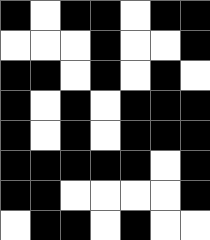[["black", "white", "black", "black", "white", "black", "black"], ["white", "white", "white", "black", "white", "white", "black"], ["black", "black", "white", "black", "white", "black", "white"], ["black", "white", "black", "white", "black", "black", "black"], ["black", "white", "black", "white", "black", "black", "black"], ["black", "black", "black", "black", "black", "white", "black"], ["black", "black", "white", "white", "white", "white", "black"], ["white", "black", "black", "white", "black", "white", "white"]]